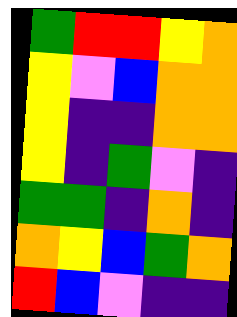[["green", "red", "red", "yellow", "orange"], ["yellow", "violet", "blue", "orange", "orange"], ["yellow", "indigo", "indigo", "orange", "orange"], ["yellow", "indigo", "green", "violet", "indigo"], ["green", "green", "indigo", "orange", "indigo"], ["orange", "yellow", "blue", "green", "orange"], ["red", "blue", "violet", "indigo", "indigo"]]